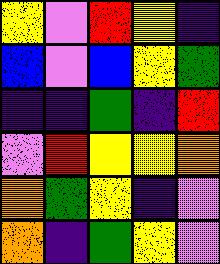[["yellow", "violet", "red", "yellow", "indigo"], ["blue", "violet", "blue", "yellow", "green"], ["indigo", "indigo", "green", "indigo", "red"], ["violet", "red", "yellow", "yellow", "orange"], ["orange", "green", "yellow", "indigo", "violet"], ["orange", "indigo", "green", "yellow", "violet"]]